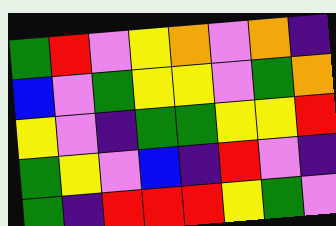[["green", "red", "violet", "yellow", "orange", "violet", "orange", "indigo"], ["blue", "violet", "green", "yellow", "yellow", "violet", "green", "orange"], ["yellow", "violet", "indigo", "green", "green", "yellow", "yellow", "red"], ["green", "yellow", "violet", "blue", "indigo", "red", "violet", "indigo"], ["green", "indigo", "red", "red", "red", "yellow", "green", "violet"]]